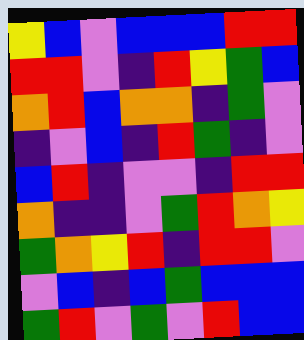[["yellow", "blue", "violet", "blue", "blue", "blue", "red", "red"], ["red", "red", "violet", "indigo", "red", "yellow", "green", "blue"], ["orange", "red", "blue", "orange", "orange", "indigo", "green", "violet"], ["indigo", "violet", "blue", "indigo", "red", "green", "indigo", "violet"], ["blue", "red", "indigo", "violet", "violet", "indigo", "red", "red"], ["orange", "indigo", "indigo", "violet", "green", "red", "orange", "yellow"], ["green", "orange", "yellow", "red", "indigo", "red", "red", "violet"], ["violet", "blue", "indigo", "blue", "green", "blue", "blue", "blue"], ["green", "red", "violet", "green", "violet", "red", "blue", "blue"]]